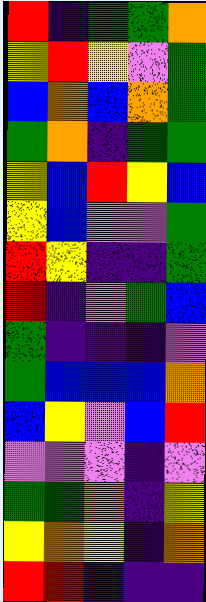[["red", "indigo", "green", "green", "orange"], ["yellow", "red", "yellow", "violet", "green"], ["blue", "orange", "blue", "orange", "green"], ["green", "orange", "indigo", "green", "green"], ["yellow", "blue", "red", "yellow", "blue"], ["yellow", "blue", "violet", "violet", "green"], ["red", "yellow", "indigo", "indigo", "green"], ["red", "indigo", "violet", "green", "blue"], ["green", "indigo", "indigo", "indigo", "violet"], ["green", "blue", "blue", "blue", "orange"], ["blue", "yellow", "violet", "blue", "red"], ["violet", "violet", "violet", "indigo", "violet"], ["green", "green", "orange", "indigo", "yellow"], ["yellow", "orange", "yellow", "indigo", "orange"], ["red", "red", "indigo", "indigo", "indigo"]]